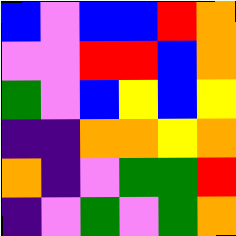[["blue", "violet", "blue", "blue", "red", "orange"], ["violet", "violet", "red", "red", "blue", "orange"], ["green", "violet", "blue", "yellow", "blue", "yellow"], ["indigo", "indigo", "orange", "orange", "yellow", "orange"], ["orange", "indigo", "violet", "green", "green", "red"], ["indigo", "violet", "green", "violet", "green", "orange"]]